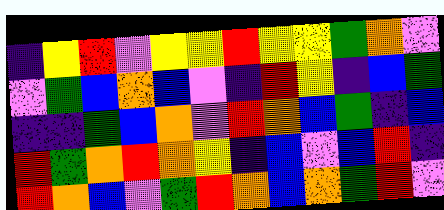[["indigo", "yellow", "red", "violet", "yellow", "yellow", "red", "yellow", "yellow", "green", "orange", "violet"], ["violet", "green", "blue", "orange", "blue", "violet", "indigo", "red", "yellow", "indigo", "blue", "green"], ["indigo", "indigo", "green", "blue", "orange", "violet", "red", "orange", "blue", "green", "indigo", "blue"], ["red", "green", "orange", "red", "orange", "yellow", "indigo", "blue", "violet", "blue", "red", "indigo"], ["red", "orange", "blue", "violet", "green", "red", "orange", "blue", "orange", "green", "red", "violet"]]